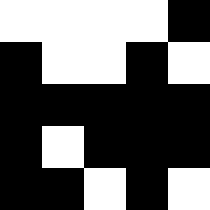[["white", "white", "white", "white", "black"], ["black", "white", "white", "black", "white"], ["black", "black", "black", "black", "black"], ["black", "white", "black", "black", "black"], ["black", "black", "white", "black", "white"]]